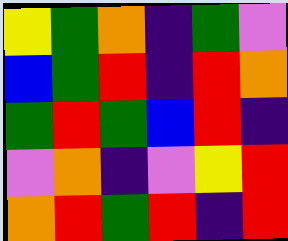[["yellow", "green", "orange", "indigo", "green", "violet"], ["blue", "green", "red", "indigo", "red", "orange"], ["green", "red", "green", "blue", "red", "indigo"], ["violet", "orange", "indigo", "violet", "yellow", "red"], ["orange", "red", "green", "red", "indigo", "red"]]